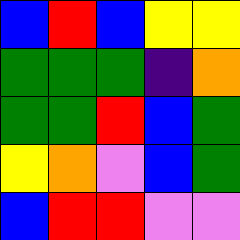[["blue", "red", "blue", "yellow", "yellow"], ["green", "green", "green", "indigo", "orange"], ["green", "green", "red", "blue", "green"], ["yellow", "orange", "violet", "blue", "green"], ["blue", "red", "red", "violet", "violet"]]